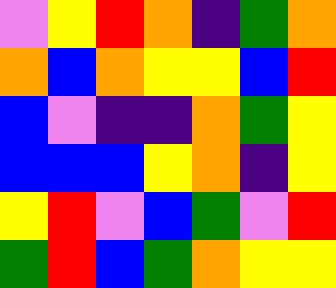[["violet", "yellow", "red", "orange", "indigo", "green", "orange"], ["orange", "blue", "orange", "yellow", "yellow", "blue", "red"], ["blue", "violet", "indigo", "indigo", "orange", "green", "yellow"], ["blue", "blue", "blue", "yellow", "orange", "indigo", "yellow"], ["yellow", "red", "violet", "blue", "green", "violet", "red"], ["green", "red", "blue", "green", "orange", "yellow", "yellow"]]